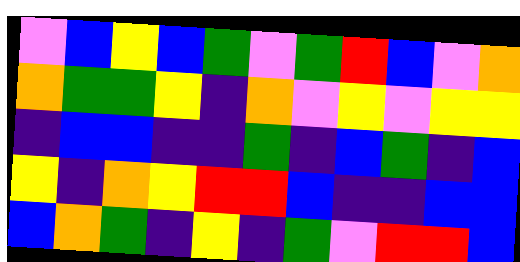[["violet", "blue", "yellow", "blue", "green", "violet", "green", "red", "blue", "violet", "orange"], ["orange", "green", "green", "yellow", "indigo", "orange", "violet", "yellow", "violet", "yellow", "yellow"], ["indigo", "blue", "blue", "indigo", "indigo", "green", "indigo", "blue", "green", "indigo", "blue"], ["yellow", "indigo", "orange", "yellow", "red", "red", "blue", "indigo", "indigo", "blue", "blue"], ["blue", "orange", "green", "indigo", "yellow", "indigo", "green", "violet", "red", "red", "blue"]]